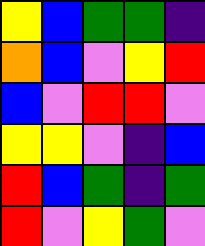[["yellow", "blue", "green", "green", "indigo"], ["orange", "blue", "violet", "yellow", "red"], ["blue", "violet", "red", "red", "violet"], ["yellow", "yellow", "violet", "indigo", "blue"], ["red", "blue", "green", "indigo", "green"], ["red", "violet", "yellow", "green", "violet"]]